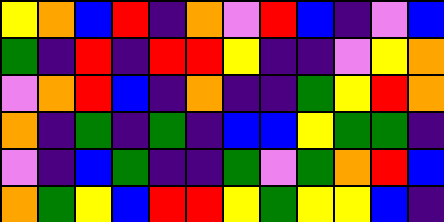[["yellow", "orange", "blue", "red", "indigo", "orange", "violet", "red", "blue", "indigo", "violet", "blue"], ["green", "indigo", "red", "indigo", "red", "red", "yellow", "indigo", "indigo", "violet", "yellow", "orange"], ["violet", "orange", "red", "blue", "indigo", "orange", "indigo", "indigo", "green", "yellow", "red", "orange"], ["orange", "indigo", "green", "indigo", "green", "indigo", "blue", "blue", "yellow", "green", "green", "indigo"], ["violet", "indigo", "blue", "green", "indigo", "indigo", "green", "violet", "green", "orange", "red", "blue"], ["orange", "green", "yellow", "blue", "red", "red", "yellow", "green", "yellow", "yellow", "blue", "indigo"]]